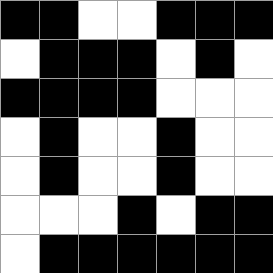[["black", "black", "white", "white", "black", "black", "black"], ["white", "black", "black", "black", "white", "black", "white"], ["black", "black", "black", "black", "white", "white", "white"], ["white", "black", "white", "white", "black", "white", "white"], ["white", "black", "white", "white", "black", "white", "white"], ["white", "white", "white", "black", "white", "black", "black"], ["white", "black", "black", "black", "black", "black", "black"]]